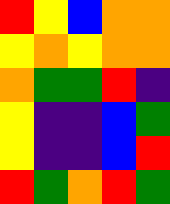[["red", "yellow", "blue", "orange", "orange"], ["yellow", "orange", "yellow", "orange", "orange"], ["orange", "green", "green", "red", "indigo"], ["yellow", "indigo", "indigo", "blue", "green"], ["yellow", "indigo", "indigo", "blue", "red"], ["red", "green", "orange", "red", "green"]]